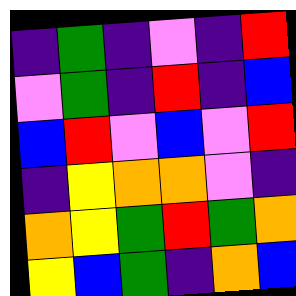[["indigo", "green", "indigo", "violet", "indigo", "red"], ["violet", "green", "indigo", "red", "indigo", "blue"], ["blue", "red", "violet", "blue", "violet", "red"], ["indigo", "yellow", "orange", "orange", "violet", "indigo"], ["orange", "yellow", "green", "red", "green", "orange"], ["yellow", "blue", "green", "indigo", "orange", "blue"]]